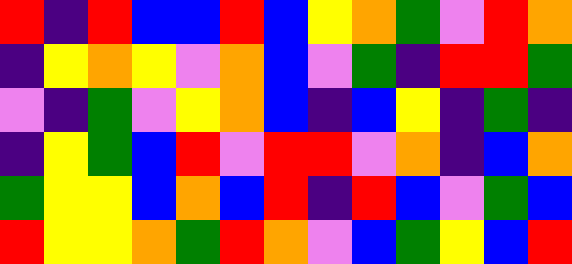[["red", "indigo", "red", "blue", "blue", "red", "blue", "yellow", "orange", "green", "violet", "red", "orange"], ["indigo", "yellow", "orange", "yellow", "violet", "orange", "blue", "violet", "green", "indigo", "red", "red", "green"], ["violet", "indigo", "green", "violet", "yellow", "orange", "blue", "indigo", "blue", "yellow", "indigo", "green", "indigo"], ["indigo", "yellow", "green", "blue", "red", "violet", "red", "red", "violet", "orange", "indigo", "blue", "orange"], ["green", "yellow", "yellow", "blue", "orange", "blue", "red", "indigo", "red", "blue", "violet", "green", "blue"], ["red", "yellow", "yellow", "orange", "green", "red", "orange", "violet", "blue", "green", "yellow", "blue", "red"]]